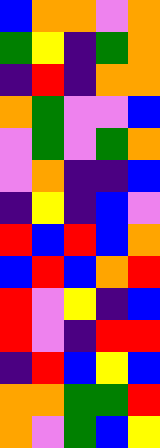[["blue", "orange", "orange", "violet", "orange"], ["green", "yellow", "indigo", "green", "orange"], ["indigo", "red", "indigo", "orange", "orange"], ["orange", "green", "violet", "violet", "blue"], ["violet", "green", "violet", "green", "orange"], ["violet", "orange", "indigo", "indigo", "blue"], ["indigo", "yellow", "indigo", "blue", "violet"], ["red", "blue", "red", "blue", "orange"], ["blue", "red", "blue", "orange", "red"], ["red", "violet", "yellow", "indigo", "blue"], ["red", "violet", "indigo", "red", "red"], ["indigo", "red", "blue", "yellow", "blue"], ["orange", "orange", "green", "green", "red"], ["orange", "violet", "green", "blue", "yellow"]]